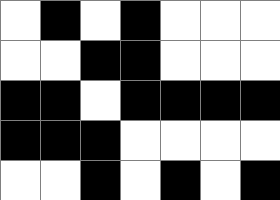[["white", "black", "white", "black", "white", "white", "white"], ["white", "white", "black", "black", "white", "white", "white"], ["black", "black", "white", "black", "black", "black", "black"], ["black", "black", "black", "white", "white", "white", "white"], ["white", "white", "black", "white", "black", "white", "black"]]